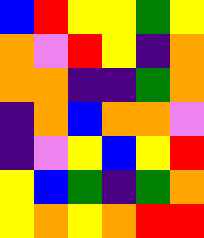[["blue", "red", "yellow", "yellow", "green", "yellow"], ["orange", "violet", "red", "yellow", "indigo", "orange"], ["orange", "orange", "indigo", "indigo", "green", "orange"], ["indigo", "orange", "blue", "orange", "orange", "violet"], ["indigo", "violet", "yellow", "blue", "yellow", "red"], ["yellow", "blue", "green", "indigo", "green", "orange"], ["yellow", "orange", "yellow", "orange", "red", "red"]]